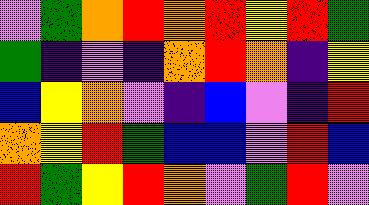[["violet", "green", "orange", "red", "orange", "red", "yellow", "red", "green"], ["green", "indigo", "violet", "indigo", "orange", "red", "orange", "indigo", "yellow"], ["blue", "yellow", "orange", "violet", "indigo", "blue", "violet", "indigo", "red"], ["orange", "yellow", "red", "green", "blue", "blue", "violet", "red", "blue"], ["red", "green", "yellow", "red", "orange", "violet", "green", "red", "violet"]]